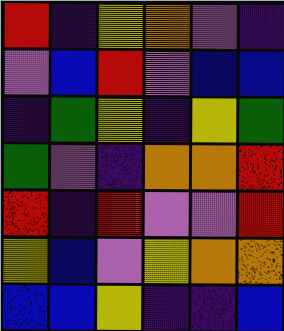[["red", "indigo", "yellow", "orange", "violet", "indigo"], ["violet", "blue", "red", "violet", "blue", "blue"], ["indigo", "green", "yellow", "indigo", "yellow", "green"], ["green", "violet", "indigo", "orange", "orange", "red"], ["red", "indigo", "red", "violet", "violet", "red"], ["yellow", "blue", "violet", "yellow", "orange", "orange"], ["blue", "blue", "yellow", "indigo", "indigo", "blue"]]